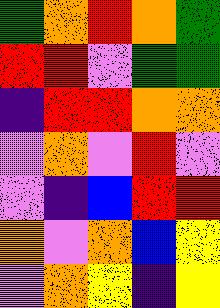[["green", "orange", "red", "orange", "green"], ["red", "red", "violet", "green", "green"], ["indigo", "red", "red", "orange", "orange"], ["violet", "orange", "violet", "red", "violet"], ["violet", "indigo", "blue", "red", "red"], ["orange", "violet", "orange", "blue", "yellow"], ["violet", "orange", "yellow", "indigo", "yellow"]]